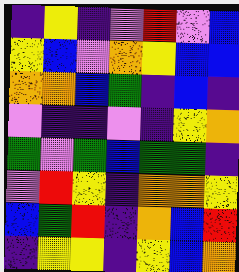[["indigo", "yellow", "indigo", "violet", "red", "violet", "blue"], ["yellow", "blue", "violet", "orange", "yellow", "blue", "blue"], ["orange", "orange", "blue", "green", "indigo", "blue", "indigo"], ["violet", "indigo", "indigo", "violet", "indigo", "yellow", "orange"], ["green", "violet", "green", "blue", "green", "green", "indigo"], ["violet", "red", "yellow", "indigo", "orange", "orange", "yellow"], ["blue", "green", "red", "indigo", "orange", "blue", "red"], ["indigo", "yellow", "yellow", "indigo", "yellow", "blue", "orange"]]